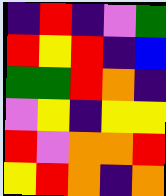[["indigo", "red", "indigo", "violet", "green"], ["red", "yellow", "red", "indigo", "blue"], ["green", "green", "red", "orange", "indigo"], ["violet", "yellow", "indigo", "yellow", "yellow"], ["red", "violet", "orange", "orange", "red"], ["yellow", "red", "orange", "indigo", "orange"]]